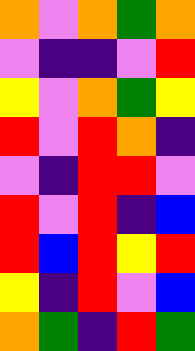[["orange", "violet", "orange", "green", "orange"], ["violet", "indigo", "indigo", "violet", "red"], ["yellow", "violet", "orange", "green", "yellow"], ["red", "violet", "red", "orange", "indigo"], ["violet", "indigo", "red", "red", "violet"], ["red", "violet", "red", "indigo", "blue"], ["red", "blue", "red", "yellow", "red"], ["yellow", "indigo", "red", "violet", "blue"], ["orange", "green", "indigo", "red", "green"]]